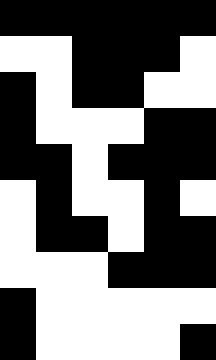[["black", "black", "black", "black", "black", "black"], ["white", "white", "black", "black", "black", "white"], ["black", "white", "black", "black", "white", "white"], ["black", "white", "white", "white", "black", "black"], ["black", "black", "white", "black", "black", "black"], ["white", "black", "white", "white", "black", "white"], ["white", "black", "black", "white", "black", "black"], ["white", "white", "white", "black", "black", "black"], ["black", "white", "white", "white", "white", "white"], ["black", "white", "white", "white", "white", "black"]]